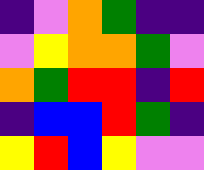[["indigo", "violet", "orange", "green", "indigo", "indigo"], ["violet", "yellow", "orange", "orange", "green", "violet"], ["orange", "green", "red", "red", "indigo", "red"], ["indigo", "blue", "blue", "red", "green", "indigo"], ["yellow", "red", "blue", "yellow", "violet", "violet"]]